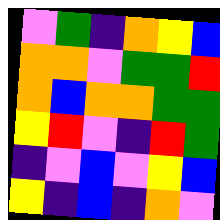[["violet", "green", "indigo", "orange", "yellow", "blue"], ["orange", "orange", "violet", "green", "green", "red"], ["orange", "blue", "orange", "orange", "green", "green"], ["yellow", "red", "violet", "indigo", "red", "green"], ["indigo", "violet", "blue", "violet", "yellow", "blue"], ["yellow", "indigo", "blue", "indigo", "orange", "violet"]]